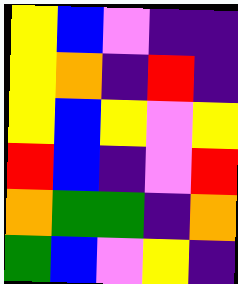[["yellow", "blue", "violet", "indigo", "indigo"], ["yellow", "orange", "indigo", "red", "indigo"], ["yellow", "blue", "yellow", "violet", "yellow"], ["red", "blue", "indigo", "violet", "red"], ["orange", "green", "green", "indigo", "orange"], ["green", "blue", "violet", "yellow", "indigo"]]